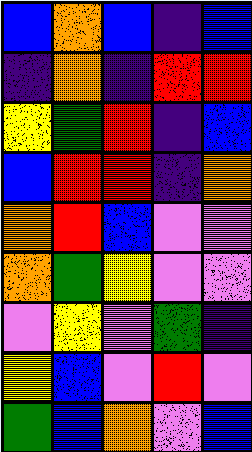[["blue", "orange", "blue", "indigo", "blue"], ["indigo", "orange", "indigo", "red", "red"], ["yellow", "green", "red", "indigo", "blue"], ["blue", "red", "red", "indigo", "orange"], ["orange", "red", "blue", "violet", "violet"], ["orange", "green", "yellow", "violet", "violet"], ["violet", "yellow", "violet", "green", "indigo"], ["yellow", "blue", "violet", "red", "violet"], ["green", "blue", "orange", "violet", "blue"]]